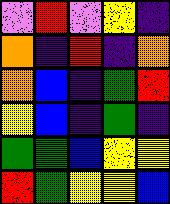[["violet", "red", "violet", "yellow", "indigo"], ["orange", "indigo", "red", "indigo", "orange"], ["orange", "blue", "indigo", "green", "red"], ["yellow", "blue", "indigo", "green", "indigo"], ["green", "green", "blue", "yellow", "yellow"], ["red", "green", "yellow", "yellow", "blue"]]